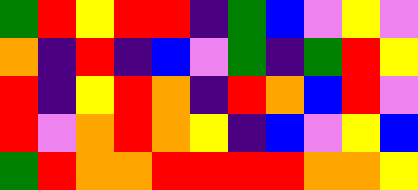[["green", "red", "yellow", "red", "red", "indigo", "green", "blue", "violet", "yellow", "violet"], ["orange", "indigo", "red", "indigo", "blue", "violet", "green", "indigo", "green", "red", "yellow"], ["red", "indigo", "yellow", "red", "orange", "indigo", "red", "orange", "blue", "red", "violet"], ["red", "violet", "orange", "red", "orange", "yellow", "indigo", "blue", "violet", "yellow", "blue"], ["green", "red", "orange", "orange", "red", "red", "red", "red", "orange", "orange", "yellow"]]